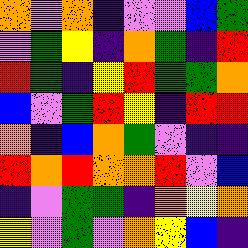[["orange", "violet", "orange", "indigo", "violet", "violet", "blue", "green"], ["violet", "green", "yellow", "indigo", "orange", "green", "indigo", "red"], ["red", "green", "indigo", "yellow", "red", "green", "green", "orange"], ["blue", "violet", "green", "red", "yellow", "indigo", "red", "red"], ["orange", "indigo", "blue", "orange", "green", "violet", "indigo", "indigo"], ["red", "orange", "red", "orange", "orange", "red", "violet", "blue"], ["indigo", "violet", "green", "green", "indigo", "orange", "yellow", "orange"], ["yellow", "violet", "green", "violet", "orange", "yellow", "blue", "indigo"]]